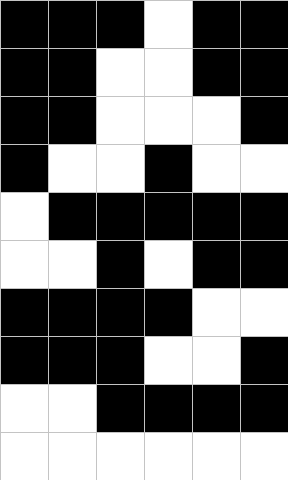[["black", "black", "black", "white", "black", "black"], ["black", "black", "white", "white", "black", "black"], ["black", "black", "white", "white", "white", "black"], ["black", "white", "white", "black", "white", "white"], ["white", "black", "black", "black", "black", "black"], ["white", "white", "black", "white", "black", "black"], ["black", "black", "black", "black", "white", "white"], ["black", "black", "black", "white", "white", "black"], ["white", "white", "black", "black", "black", "black"], ["white", "white", "white", "white", "white", "white"]]